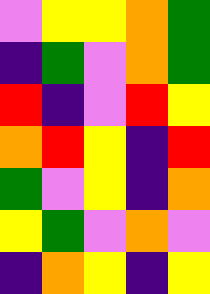[["violet", "yellow", "yellow", "orange", "green"], ["indigo", "green", "violet", "orange", "green"], ["red", "indigo", "violet", "red", "yellow"], ["orange", "red", "yellow", "indigo", "red"], ["green", "violet", "yellow", "indigo", "orange"], ["yellow", "green", "violet", "orange", "violet"], ["indigo", "orange", "yellow", "indigo", "yellow"]]